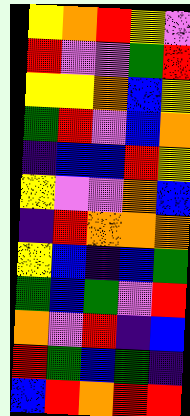[["yellow", "orange", "red", "yellow", "violet"], ["red", "violet", "violet", "green", "red"], ["yellow", "yellow", "orange", "blue", "yellow"], ["green", "red", "violet", "blue", "orange"], ["indigo", "blue", "blue", "red", "yellow"], ["yellow", "violet", "violet", "orange", "blue"], ["indigo", "red", "orange", "orange", "orange"], ["yellow", "blue", "indigo", "blue", "green"], ["green", "blue", "green", "violet", "red"], ["orange", "violet", "red", "indigo", "blue"], ["red", "green", "blue", "green", "indigo"], ["blue", "red", "orange", "red", "red"]]